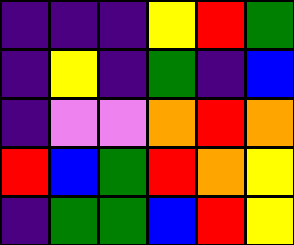[["indigo", "indigo", "indigo", "yellow", "red", "green"], ["indigo", "yellow", "indigo", "green", "indigo", "blue"], ["indigo", "violet", "violet", "orange", "red", "orange"], ["red", "blue", "green", "red", "orange", "yellow"], ["indigo", "green", "green", "blue", "red", "yellow"]]